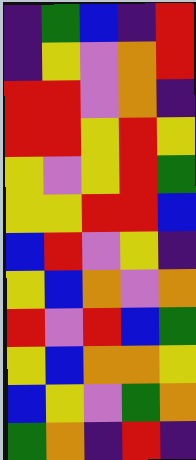[["indigo", "green", "blue", "indigo", "red"], ["indigo", "yellow", "violet", "orange", "red"], ["red", "red", "violet", "orange", "indigo"], ["red", "red", "yellow", "red", "yellow"], ["yellow", "violet", "yellow", "red", "green"], ["yellow", "yellow", "red", "red", "blue"], ["blue", "red", "violet", "yellow", "indigo"], ["yellow", "blue", "orange", "violet", "orange"], ["red", "violet", "red", "blue", "green"], ["yellow", "blue", "orange", "orange", "yellow"], ["blue", "yellow", "violet", "green", "orange"], ["green", "orange", "indigo", "red", "indigo"]]